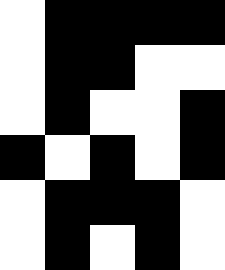[["white", "black", "black", "black", "black"], ["white", "black", "black", "white", "white"], ["white", "black", "white", "white", "black"], ["black", "white", "black", "white", "black"], ["white", "black", "black", "black", "white"], ["white", "black", "white", "black", "white"]]